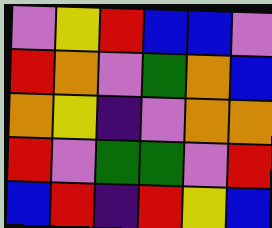[["violet", "yellow", "red", "blue", "blue", "violet"], ["red", "orange", "violet", "green", "orange", "blue"], ["orange", "yellow", "indigo", "violet", "orange", "orange"], ["red", "violet", "green", "green", "violet", "red"], ["blue", "red", "indigo", "red", "yellow", "blue"]]